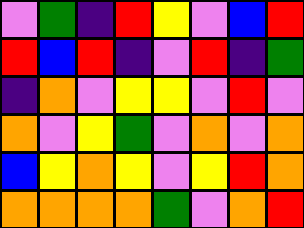[["violet", "green", "indigo", "red", "yellow", "violet", "blue", "red"], ["red", "blue", "red", "indigo", "violet", "red", "indigo", "green"], ["indigo", "orange", "violet", "yellow", "yellow", "violet", "red", "violet"], ["orange", "violet", "yellow", "green", "violet", "orange", "violet", "orange"], ["blue", "yellow", "orange", "yellow", "violet", "yellow", "red", "orange"], ["orange", "orange", "orange", "orange", "green", "violet", "orange", "red"]]